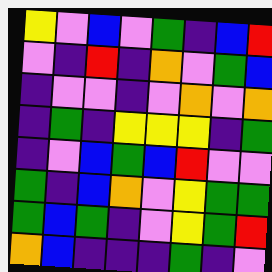[["yellow", "violet", "blue", "violet", "green", "indigo", "blue", "red"], ["violet", "indigo", "red", "indigo", "orange", "violet", "green", "blue"], ["indigo", "violet", "violet", "indigo", "violet", "orange", "violet", "orange"], ["indigo", "green", "indigo", "yellow", "yellow", "yellow", "indigo", "green"], ["indigo", "violet", "blue", "green", "blue", "red", "violet", "violet"], ["green", "indigo", "blue", "orange", "violet", "yellow", "green", "green"], ["green", "blue", "green", "indigo", "violet", "yellow", "green", "red"], ["orange", "blue", "indigo", "indigo", "indigo", "green", "indigo", "violet"]]